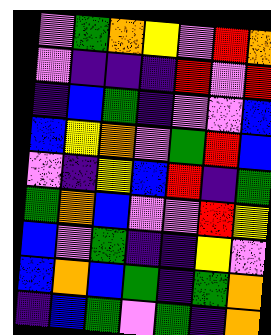[["violet", "green", "orange", "yellow", "violet", "red", "orange"], ["violet", "indigo", "indigo", "indigo", "red", "violet", "red"], ["indigo", "blue", "green", "indigo", "violet", "violet", "blue"], ["blue", "yellow", "orange", "violet", "green", "red", "blue"], ["violet", "indigo", "yellow", "blue", "red", "indigo", "green"], ["green", "orange", "blue", "violet", "violet", "red", "yellow"], ["blue", "violet", "green", "indigo", "indigo", "yellow", "violet"], ["blue", "orange", "blue", "green", "indigo", "green", "orange"], ["indigo", "blue", "green", "violet", "green", "indigo", "orange"]]